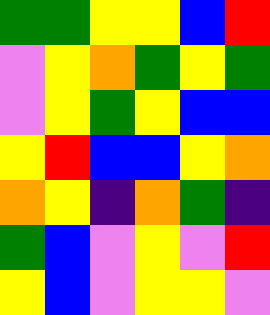[["green", "green", "yellow", "yellow", "blue", "red"], ["violet", "yellow", "orange", "green", "yellow", "green"], ["violet", "yellow", "green", "yellow", "blue", "blue"], ["yellow", "red", "blue", "blue", "yellow", "orange"], ["orange", "yellow", "indigo", "orange", "green", "indigo"], ["green", "blue", "violet", "yellow", "violet", "red"], ["yellow", "blue", "violet", "yellow", "yellow", "violet"]]